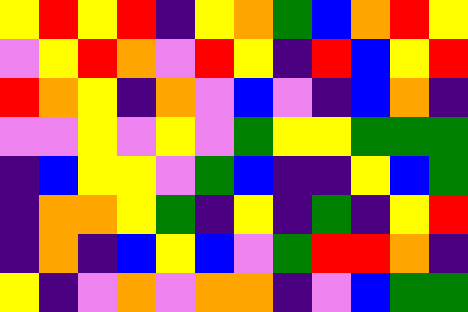[["yellow", "red", "yellow", "red", "indigo", "yellow", "orange", "green", "blue", "orange", "red", "yellow"], ["violet", "yellow", "red", "orange", "violet", "red", "yellow", "indigo", "red", "blue", "yellow", "red"], ["red", "orange", "yellow", "indigo", "orange", "violet", "blue", "violet", "indigo", "blue", "orange", "indigo"], ["violet", "violet", "yellow", "violet", "yellow", "violet", "green", "yellow", "yellow", "green", "green", "green"], ["indigo", "blue", "yellow", "yellow", "violet", "green", "blue", "indigo", "indigo", "yellow", "blue", "green"], ["indigo", "orange", "orange", "yellow", "green", "indigo", "yellow", "indigo", "green", "indigo", "yellow", "red"], ["indigo", "orange", "indigo", "blue", "yellow", "blue", "violet", "green", "red", "red", "orange", "indigo"], ["yellow", "indigo", "violet", "orange", "violet", "orange", "orange", "indigo", "violet", "blue", "green", "green"]]